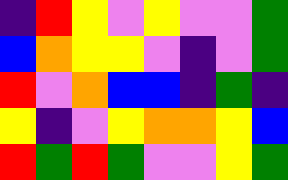[["indigo", "red", "yellow", "violet", "yellow", "violet", "violet", "green"], ["blue", "orange", "yellow", "yellow", "violet", "indigo", "violet", "green"], ["red", "violet", "orange", "blue", "blue", "indigo", "green", "indigo"], ["yellow", "indigo", "violet", "yellow", "orange", "orange", "yellow", "blue"], ["red", "green", "red", "green", "violet", "violet", "yellow", "green"]]